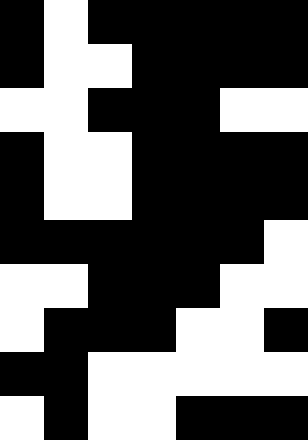[["black", "white", "black", "black", "black", "black", "black"], ["black", "white", "white", "black", "black", "black", "black"], ["white", "white", "black", "black", "black", "white", "white"], ["black", "white", "white", "black", "black", "black", "black"], ["black", "white", "white", "black", "black", "black", "black"], ["black", "black", "black", "black", "black", "black", "white"], ["white", "white", "black", "black", "black", "white", "white"], ["white", "black", "black", "black", "white", "white", "black"], ["black", "black", "white", "white", "white", "white", "white"], ["white", "black", "white", "white", "black", "black", "black"]]